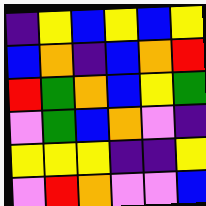[["indigo", "yellow", "blue", "yellow", "blue", "yellow"], ["blue", "orange", "indigo", "blue", "orange", "red"], ["red", "green", "orange", "blue", "yellow", "green"], ["violet", "green", "blue", "orange", "violet", "indigo"], ["yellow", "yellow", "yellow", "indigo", "indigo", "yellow"], ["violet", "red", "orange", "violet", "violet", "blue"]]